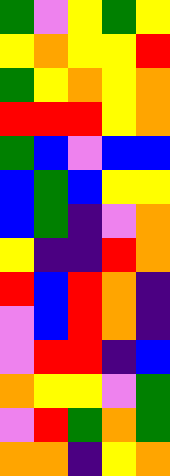[["green", "violet", "yellow", "green", "yellow"], ["yellow", "orange", "yellow", "yellow", "red"], ["green", "yellow", "orange", "yellow", "orange"], ["red", "red", "red", "yellow", "orange"], ["green", "blue", "violet", "blue", "blue"], ["blue", "green", "blue", "yellow", "yellow"], ["blue", "green", "indigo", "violet", "orange"], ["yellow", "indigo", "indigo", "red", "orange"], ["red", "blue", "red", "orange", "indigo"], ["violet", "blue", "red", "orange", "indigo"], ["violet", "red", "red", "indigo", "blue"], ["orange", "yellow", "yellow", "violet", "green"], ["violet", "red", "green", "orange", "green"], ["orange", "orange", "indigo", "yellow", "orange"]]